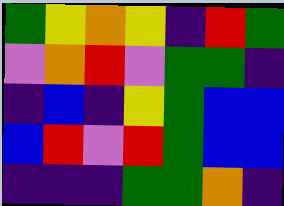[["green", "yellow", "orange", "yellow", "indigo", "red", "green"], ["violet", "orange", "red", "violet", "green", "green", "indigo"], ["indigo", "blue", "indigo", "yellow", "green", "blue", "blue"], ["blue", "red", "violet", "red", "green", "blue", "blue"], ["indigo", "indigo", "indigo", "green", "green", "orange", "indigo"]]